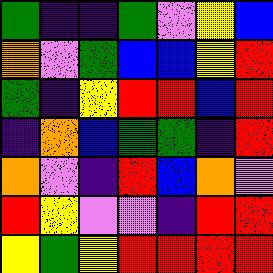[["green", "indigo", "indigo", "green", "violet", "yellow", "blue"], ["orange", "violet", "green", "blue", "blue", "yellow", "red"], ["green", "indigo", "yellow", "red", "red", "blue", "red"], ["indigo", "orange", "blue", "green", "green", "indigo", "red"], ["orange", "violet", "indigo", "red", "blue", "orange", "violet"], ["red", "yellow", "violet", "violet", "indigo", "red", "red"], ["yellow", "green", "yellow", "red", "red", "red", "red"]]